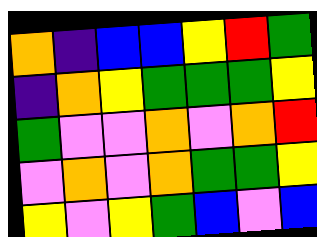[["orange", "indigo", "blue", "blue", "yellow", "red", "green"], ["indigo", "orange", "yellow", "green", "green", "green", "yellow"], ["green", "violet", "violet", "orange", "violet", "orange", "red"], ["violet", "orange", "violet", "orange", "green", "green", "yellow"], ["yellow", "violet", "yellow", "green", "blue", "violet", "blue"]]